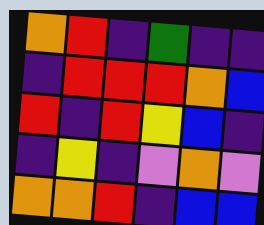[["orange", "red", "indigo", "green", "indigo", "indigo"], ["indigo", "red", "red", "red", "orange", "blue"], ["red", "indigo", "red", "yellow", "blue", "indigo"], ["indigo", "yellow", "indigo", "violet", "orange", "violet"], ["orange", "orange", "red", "indigo", "blue", "blue"]]